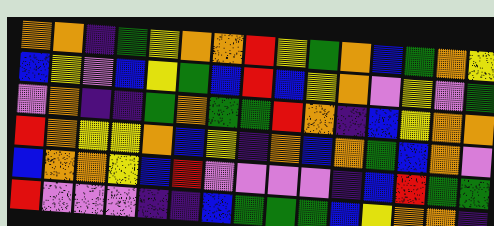[["orange", "orange", "indigo", "green", "yellow", "orange", "orange", "red", "yellow", "green", "orange", "blue", "green", "orange", "yellow"], ["blue", "yellow", "violet", "blue", "yellow", "green", "blue", "red", "blue", "yellow", "orange", "violet", "yellow", "violet", "green"], ["violet", "orange", "indigo", "indigo", "green", "orange", "green", "green", "red", "orange", "indigo", "blue", "yellow", "orange", "orange"], ["red", "orange", "yellow", "yellow", "orange", "blue", "yellow", "indigo", "orange", "blue", "orange", "green", "blue", "orange", "violet"], ["blue", "orange", "orange", "yellow", "blue", "red", "violet", "violet", "violet", "violet", "indigo", "blue", "red", "green", "green"], ["red", "violet", "violet", "violet", "indigo", "indigo", "blue", "green", "green", "green", "blue", "yellow", "orange", "orange", "indigo"]]